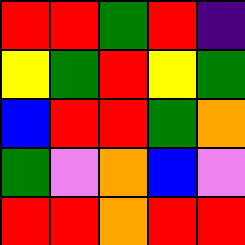[["red", "red", "green", "red", "indigo"], ["yellow", "green", "red", "yellow", "green"], ["blue", "red", "red", "green", "orange"], ["green", "violet", "orange", "blue", "violet"], ["red", "red", "orange", "red", "red"]]